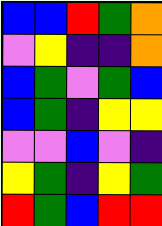[["blue", "blue", "red", "green", "orange"], ["violet", "yellow", "indigo", "indigo", "orange"], ["blue", "green", "violet", "green", "blue"], ["blue", "green", "indigo", "yellow", "yellow"], ["violet", "violet", "blue", "violet", "indigo"], ["yellow", "green", "indigo", "yellow", "green"], ["red", "green", "blue", "red", "red"]]